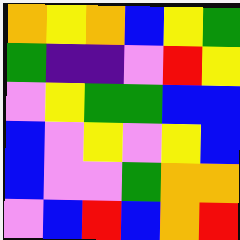[["orange", "yellow", "orange", "blue", "yellow", "green"], ["green", "indigo", "indigo", "violet", "red", "yellow"], ["violet", "yellow", "green", "green", "blue", "blue"], ["blue", "violet", "yellow", "violet", "yellow", "blue"], ["blue", "violet", "violet", "green", "orange", "orange"], ["violet", "blue", "red", "blue", "orange", "red"]]